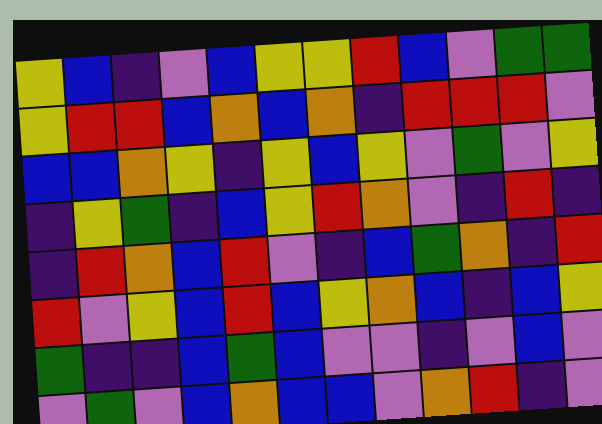[["yellow", "blue", "indigo", "violet", "blue", "yellow", "yellow", "red", "blue", "violet", "green", "green"], ["yellow", "red", "red", "blue", "orange", "blue", "orange", "indigo", "red", "red", "red", "violet"], ["blue", "blue", "orange", "yellow", "indigo", "yellow", "blue", "yellow", "violet", "green", "violet", "yellow"], ["indigo", "yellow", "green", "indigo", "blue", "yellow", "red", "orange", "violet", "indigo", "red", "indigo"], ["indigo", "red", "orange", "blue", "red", "violet", "indigo", "blue", "green", "orange", "indigo", "red"], ["red", "violet", "yellow", "blue", "red", "blue", "yellow", "orange", "blue", "indigo", "blue", "yellow"], ["green", "indigo", "indigo", "blue", "green", "blue", "violet", "violet", "indigo", "violet", "blue", "violet"], ["violet", "green", "violet", "blue", "orange", "blue", "blue", "violet", "orange", "red", "indigo", "violet"]]